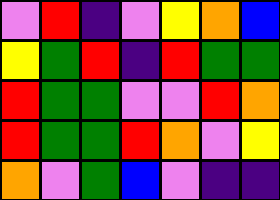[["violet", "red", "indigo", "violet", "yellow", "orange", "blue"], ["yellow", "green", "red", "indigo", "red", "green", "green"], ["red", "green", "green", "violet", "violet", "red", "orange"], ["red", "green", "green", "red", "orange", "violet", "yellow"], ["orange", "violet", "green", "blue", "violet", "indigo", "indigo"]]